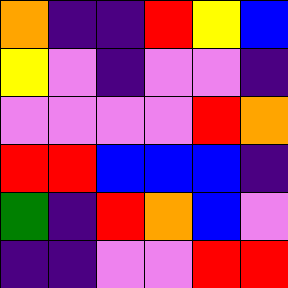[["orange", "indigo", "indigo", "red", "yellow", "blue"], ["yellow", "violet", "indigo", "violet", "violet", "indigo"], ["violet", "violet", "violet", "violet", "red", "orange"], ["red", "red", "blue", "blue", "blue", "indigo"], ["green", "indigo", "red", "orange", "blue", "violet"], ["indigo", "indigo", "violet", "violet", "red", "red"]]